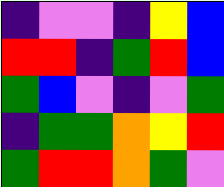[["indigo", "violet", "violet", "indigo", "yellow", "blue"], ["red", "red", "indigo", "green", "red", "blue"], ["green", "blue", "violet", "indigo", "violet", "green"], ["indigo", "green", "green", "orange", "yellow", "red"], ["green", "red", "red", "orange", "green", "violet"]]